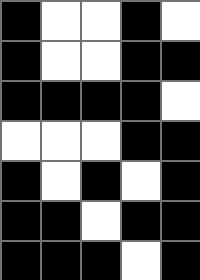[["black", "white", "white", "black", "white"], ["black", "white", "white", "black", "black"], ["black", "black", "black", "black", "white"], ["white", "white", "white", "black", "black"], ["black", "white", "black", "white", "black"], ["black", "black", "white", "black", "black"], ["black", "black", "black", "white", "black"]]